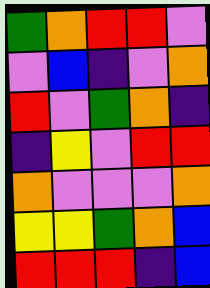[["green", "orange", "red", "red", "violet"], ["violet", "blue", "indigo", "violet", "orange"], ["red", "violet", "green", "orange", "indigo"], ["indigo", "yellow", "violet", "red", "red"], ["orange", "violet", "violet", "violet", "orange"], ["yellow", "yellow", "green", "orange", "blue"], ["red", "red", "red", "indigo", "blue"]]